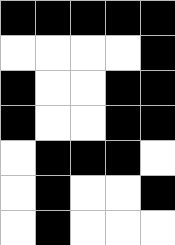[["black", "black", "black", "black", "black"], ["white", "white", "white", "white", "black"], ["black", "white", "white", "black", "black"], ["black", "white", "white", "black", "black"], ["white", "black", "black", "black", "white"], ["white", "black", "white", "white", "black"], ["white", "black", "white", "white", "white"]]